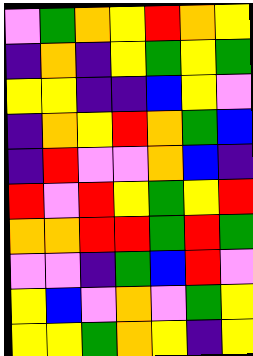[["violet", "green", "orange", "yellow", "red", "orange", "yellow"], ["indigo", "orange", "indigo", "yellow", "green", "yellow", "green"], ["yellow", "yellow", "indigo", "indigo", "blue", "yellow", "violet"], ["indigo", "orange", "yellow", "red", "orange", "green", "blue"], ["indigo", "red", "violet", "violet", "orange", "blue", "indigo"], ["red", "violet", "red", "yellow", "green", "yellow", "red"], ["orange", "orange", "red", "red", "green", "red", "green"], ["violet", "violet", "indigo", "green", "blue", "red", "violet"], ["yellow", "blue", "violet", "orange", "violet", "green", "yellow"], ["yellow", "yellow", "green", "orange", "yellow", "indigo", "yellow"]]